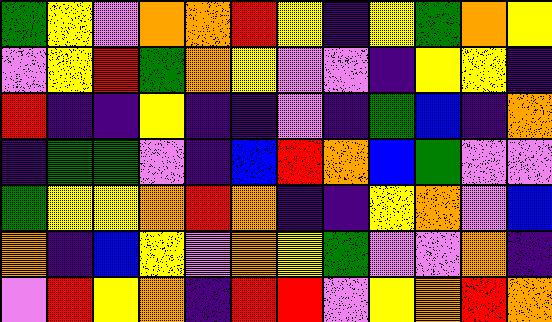[["green", "yellow", "violet", "orange", "orange", "red", "yellow", "indigo", "yellow", "green", "orange", "yellow"], ["violet", "yellow", "red", "green", "orange", "yellow", "violet", "violet", "indigo", "yellow", "yellow", "indigo"], ["red", "indigo", "indigo", "yellow", "indigo", "indigo", "violet", "indigo", "green", "blue", "indigo", "orange"], ["indigo", "green", "green", "violet", "indigo", "blue", "red", "orange", "blue", "green", "violet", "violet"], ["green", "yellow", "yellow", "orange", "red", "orange", "indigo", "indigo", "yellow", "orange", "violet", "blue"], ["orange", "indigo", "blue", "yellow", "violet", "orange", "yellow", "green", "violet", "violet", "orange", "indigo"], ["violet", "red", "yellow", "orange", "indigo", "red", "red", "violet", "yellow", "orange", "red", "orange"]]